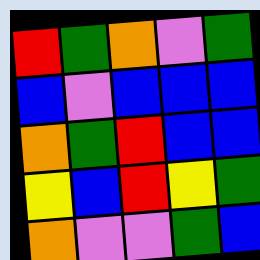[["red", "green", "orange", "violet", "green"], ["blue", "violet", "blue", "blue", "blue"], ["orange", "green", "red", "blue", "blue"], ["yellow", "blue", "red", "yellow", "green"], ["orange", "violet", "violet", "green", "blue"]]